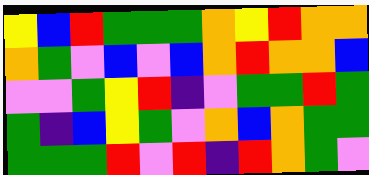[["yellow", "blue", "red", "green", "green", "green", "orange", "yellow", "red", "orange", "orange"], ["orange", "green", "violet", "blue", "violet", "blue", "orange", "red", "orange", "orange", "blue"], ["violet", "violet", "green", "yellow", "red", "indigo", "violet", "green", "green", "red", "green"], ["green", "indigo", "blue", "yellow", "green", "violet", "orange", "blue", "orange", "green", "green"], ["green", "green", "green", "red", "violet", "red", "indigo", "red", "orange", "green", "violet"]]